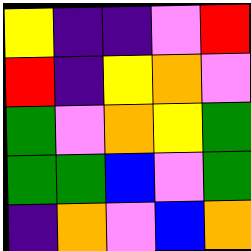[["yellow", "indigo", "indigo", "violet", "red"], ["red", "indigo", "yellow", "orange", "violet"], ["green", "violet", "orange", "yellow", "green"], ["green", "green", "blue", "violet", "green"], ["indigo", "orange", "violet", "blue", "orange"]]